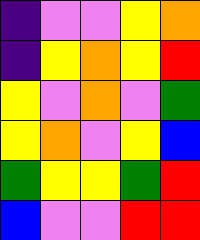[["indigo", "violet", "violet", "yellow", "orange"], ["indigo", "yellow", "orange", "yellow", "red"], ["yellow", "violet", "orange", "violet", "green"], ["yellow", "orange", "violet", "yellow", "blue"], ["green", "yellow", "yellow", "green", "red"], ["blue", "violet", "violet", "red", "red"]]